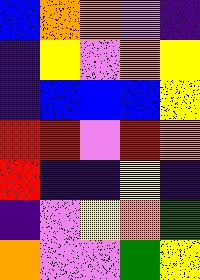[["blue", "orange", "orange", "violet", "indigo"], ["indigo", "yellow", "violet", "orange", "yellow"], ["indigo", "blue", "blue", "blue", "yellow"], ["red", "red", "violet", "red", "orange"], ["red", "indigo", "indigo", "yellow", "indigo"], ["indigo", "violet", "yellow", "orange", "green"], ["orange", "violet", "violet", "green", "yellow"]]